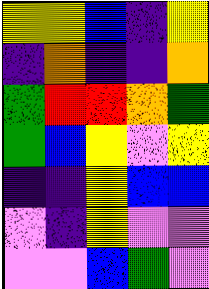[["yellow", "yellow", "blue", "indigo", "yellow"], ["indigo", "orange", "indigo", "indigo", "orange"], ["green", "red", "red", "orange", "green"], ["green", "blue", "yellow", "violet", "yellow"], ["indigo", "indigo", "yellow", "blue", "blue"], ["violet", "indigo", "yellow", "violet", "violet"], ["violet", "violet", "blue", "green", "violet"]]